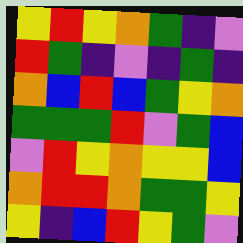[["yellow", "red", "yellow", "orange", "green", "indigo", "violet"], ["red", "green", "indigo", "violet", "indigo", "green", "indigo"], ["orange", "blue", "red", "blue", "green", "yellow", "orange"], ["green", "green", "green", "red", "violet", "green", "blue"], ["violet", "red", "yellow", "orange", "yellow", "yellow", "blue"], ["orange", "red", "red", "orange", "green", "green", "yellow"], ["yellow", "indigo", "blue", "red", "yellow", "green", "violet"]]